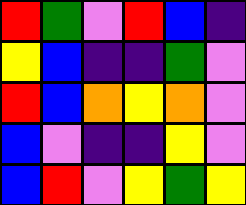[["red", "green", "violet", "red", "blue", "indigo"], ["yellow", "blue", "indigo", "indigo", "green", "violet"], ["red", "blue", "orange", "yellow", "orange", "violet"], ["blue", "violet", "indigo", "indigo", "yellow", "violet"], ["blue", "red", "violet", "yellow", "green", "yellow"]]